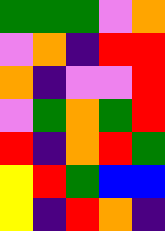[["green", "green", "green", "violet", "orange"], ["violet", "orange", "indigo", "red", "red"], ["orange", "indigo", "violet", "violet", "red"], ["violet", "green", "orange", "green", "red"], ["red", "indigo", "orange", "red", "green"], ["yellow", "red", "green", "blue", "blue"], ["yellow", "indigo", "red", "orange", "indigo"]]